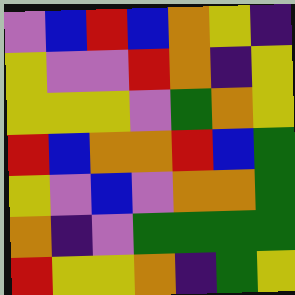[["violet", "blue", "red", "blue", "orange", "yellow", "indigo"], ["yellow", "violet", "violet", "red", "orange", "indigo", "yellow"], ["yellow", "yellow", "yellow", "violet", "green", "orange", "yellow"], ["red", "blue", "orange", "orange", "red", "blue", "green"], ["yellow", "violet", "blue", "violet", "orange", "orange", "green"], ["orange", "indigo", "violet", "green", "green", "green", "green"], ["red", "yellow", "yellow", "orange", "indigo", "green", "yellow"]]